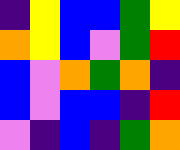[["indigo", "yellow", "blue", "blue", "green", "yellow"], ["orange", "yellow", "blue", "violet", "green", "red"], ["blue", "violet", "orange", "green", "orange", "indigo"], ["blue", "violet", "blue", "blue", "indigo", "red"], ["violet", "indigo", "blue", "indigo", "green", "orange"]]